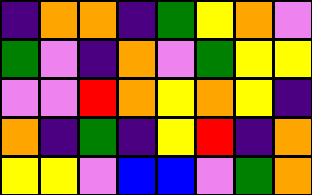[["indigo", "orange", "orange", "indigo", "green", "yellow", "orange", "violet"], ["green", "violet", "indigo", "orange", "violet", "green", "yellow", "yellow"], ["violet", "violet", "red", "orange", "yellow", "orange", "yellow", "indigo"], ["orange", "indigo", "green", "indigo", "yellow", "red", "indigo", "orange"], ["yellow", "yellow", "violet", "blue", "blue", "violet", "green", "orange"]]